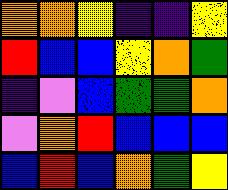[["orange", "orange", "yellow", "indigo", "indigo", "yellow"], ["red", "blue", "blue", "yellow", "orange", "green"], ["indigo", "violet", "blue", "green", "green", "orange"], ["violet", "orange", "red", "blue", "blue", "blue"], ["blue", "red", "blue", "orange", "green", "yellow"]]